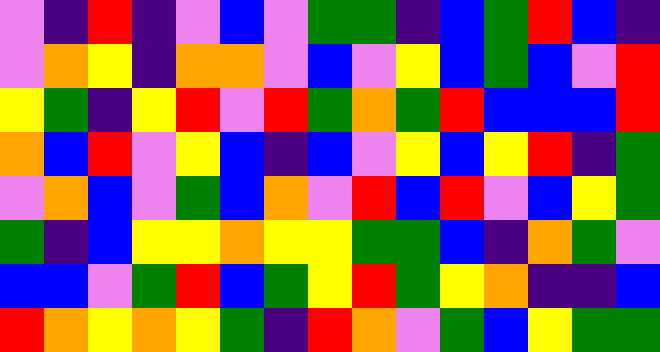[["violet", "indigo", "red", "indigo", "violet", "blue", "violet", "green", "green", "indigo", "blue", "green", "red", "blue", "indigo"], ["violet", "orange", "yellow", "indigo", "orange", "orange", "violet", "blue", "violet", "yellow", "blue", "green", "blue", "violet", "red"], ["yellow", "green", "indigo", "yellow", "red", "violet", "red", "green", "orange", "green", "red", "blue", "blue", "blue", "red"], ["orange", "blue", "red", "violet", "yellow", "blue", "indigo", "blue", "violet", "yellow", "blue", "yellow", "red", "indigo", "green"], ["violet", "orange", "blue", "violet", "green", "blue", "orange", "violet", "red", "blue", "red", "violet", "blue", "yellow", "green"], ["green", "indigo", "blue", "yellow", "yellow", "orange", "yellow", "yellow", "green", "green", "blue", "indigo", "orange", "green", "violet"], ["blue", "blue", "violet", "green", "red", "blue", "green", "yellow", "red", "green", "yellow", "orange", "indigo", "indigo", "blue"], ["red", "orange", "yellow", "orange", "yellow", "green", "indigo", "red", "orange", "violet", "green", "blue", "yellow", "green", "green"]]